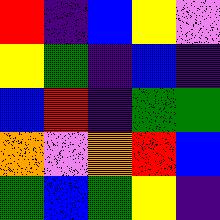[["red", "indigo", "blue", "yellow", "violet"], ["yellow", "green", "indigo", "blue", "indigo"], ["blue", "red", "indigo", "green", "green"], ["orange", "violet", "orange", "red", "blue"], ["green", "blue", "green", "yellow", "indigo"]]